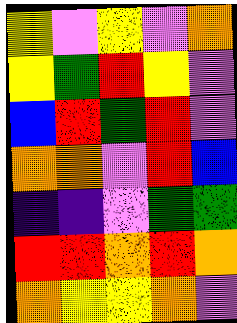[["yellow", "violet", "yellow", "violet", "orange"], ["yellow", "green", "red", "yellow", "violet"], ["blue", "red", "green", "red", "violet"], ["orange", "orange", "violet", "red", "blue"], ["indigo", "indigo", "violet", "green", "green"], ["red", "red", "orange", "red", "orange"], ["orange", "yellow", "yellow", "orange", "violet"]]